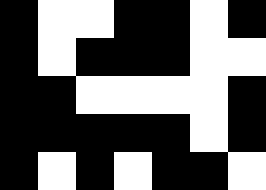[["black", "white", "white", "black", "black", "white", "black"], ["black", "white", "black", "black", "black", "white", "white"], ["black", "black", "white", "white", "white", "white", "black"], ["black", "black", "black", "black", "black", "white", "black"], ["black", "white", "black", "white", "black", "black", "white"]]